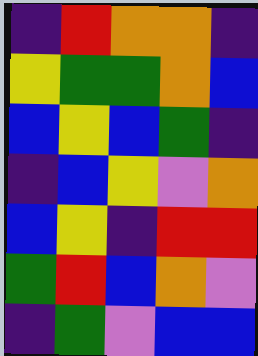[["indigo", "red", "orange", "orange", "indigo"], ["yellow", "green", "green", "orange", "blue"], ["blue", "yellow", "blue", "green", "indigo"], ["indigo", "blue", "yellow", "violet", "orange"], ["blue", "yellow", "indigo", "red", "red"], ["green", "red", "blue", "orange", "violet"], ["indigo", "green", "violet", "blue", "blue"]]